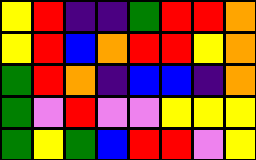[["yellow", "red", "indigo", "indigo", "green", "red", "red", "orange"], ["yellow", "red", "blue", "orange", "red", "red", "yellow", "orange"], ["green", "red", "orange", "indigo", "blue", "blue", "indigo", "orange"], ["green", "violet", "red", "violet", "violet", "yellow", "yellow", "yellow"], ["green", "yellow", "green", "blue", "red", "red", "violet", "yellow"]]